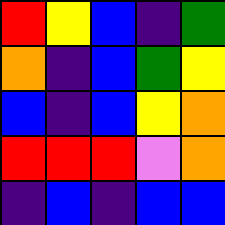[["red", "yellow", "blue", "indigo", "green"], ["orange", "indigo", "blue", "green", "yellow"], ["blue", "indigo", "blue", "yellow", "orange"], ["red", "red", "red", "violet", "orange"], ["indigo", "blue", "indigo", "blue", "blue"]]